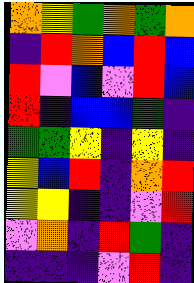[["orange", "yellow", "green", "orange", "green", "orange"], ["indigo", "red", "orange", "blue", "red", "blue"], ["red", "violet", "blue", "violet", "red", "blue"], ["red", "indigo", "blue", "blue", "green", "indigo"], ["green", "green", "yellow", "indigo", "yellow", "indigo"], ["yellow", "blue", "red", "indigo", "orange", "red"], ["yellow", "yellow", "indigo", "indigo", "violet", "red"], ["violet", "orange", "indigo", "red", "green", "indigo"], ["indigo", "indigo", "indigo", "violet", "red", "indigo"]]